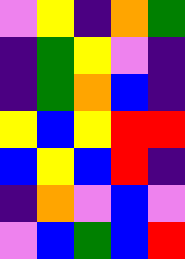[["violet", "yellow", "indigo", "orange", "green"], ["indigo", "green", "yellow", "violet", "indigo"], ["indigo", "green", "orange", "blue", "indigo"], ["yellow", "blue", "yellow", "red", "red"], ["blue", "yellow", "blue", "red", "indigo"], ["indigo", "orange", "violet", "blue", "violet"], ["violet", "blue", "green", "blue", "red"]]